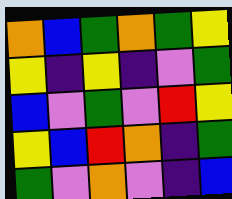[["orange", "blue", "green", "orange", "green", "yellow"], ["yellow", "indigo", "yellow", "indigo", "violet", "green"], ["blue", "violet", "green", "violet", "red", "yellow"], ["yellow", "blue", "red", "orange", "indigo", "green"], ["green", "violet", "orange", "violet", "indigo", "blue"]]